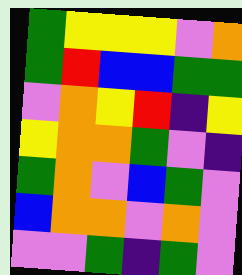[["green", "yellow", "yellow", "yellow", "violet", "orange"], ["green", "red", "blue", "blue", "green", "green"], ["violet", "orange", "yellow", "red", "indigo", "yellow"], ["yellow", "orange", "orange", "green", "violet", "indigo"], ["green", "orange", "violet", "blue", "green", "violet"], ["blue", "orange", "orange", "violet", "orange", "violet"], ["violet", "violet", "green", "indigo", "green", "violet"]]